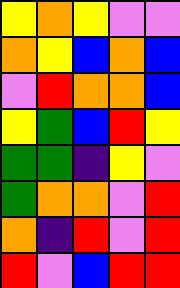[["yellow", "orange", "yellow", "violet", "violet"], ["orange", "yellow", "blue", "orange", "blue"], ["violet", "red", "orange", "orange", "blue"], ["yellow", "green", "blue", "red", "yellow"], ["green", "green", "indigo", "yellow", "violet"], ["green", "orange", "orange", "violet", "red"], ["orange", "indigo", "red", "violet", "red"], ["red", "violet", "blue", "red", "red"]]